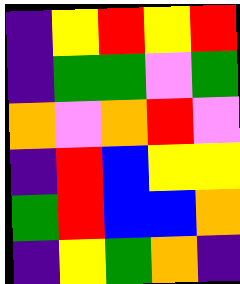[["indigo", "yellow", "red", "yellow", "red"], ["indigo", "green", "green", "violet", "green"], ["orange", "violet", "orange", "red", "violet"], ["indigo", "red", "blue", "yellow", "yellow"], ["green", "red", "blue", "blue", "orange"], ["indigo", "yellow", "green", "orange", "indigo"]]